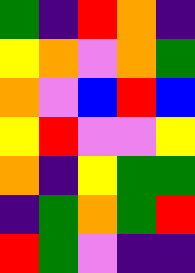[["green", "indigo", "red", "orange", "indigo"], ["yellow", "orange", "violet", "orange", "green"], ["orange", "violet", "blue", "red", "blue"], ["yellow", "red", "violet", "violet", "yellow"], ["orange", "indigo", "yellow", "green", "green"], ["indigo", "green", "orange", "green", "red"], ["red", "green", "violet", "indigo", "indigo"]]